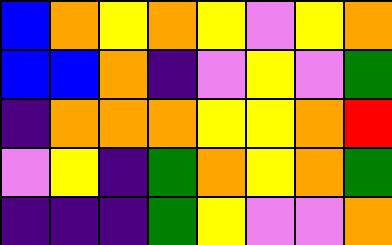[["blue", "orange", "yellow", "orange", "yellow", "violet", "yellow", "orange"], ["blue", "blue", "orange", "indigo", "violet", "yellow", "violet", "green"], ["indigo", "orange", "orange", "orange", "yellow", "yellow", "orange", "red"], ["violet", "yellow", "indigo", "green", "orange", "yellow", "orange", "green"], ["indigo", "indigo", "indigo", "green", "yellow", "violet", "violet", "orange"]]